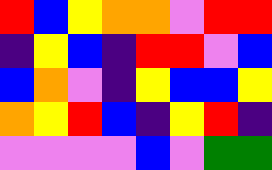[["red", "blue", "yellow", "orange", "orange", "violet", "red", "red"], ["indigo", "yellow", "blue", "indigo", "red", "red", "violet", "blue"], ["blue", "orange", "violet", "indigo", "yellow", "blue", "blue", "yellow"], ["orange", "yellow", "red", "blue", "indigo", "yellow", "red", "indigo"], ["violet", "violet", "violet", "violet", "blue", "violet", "green", "green"]]